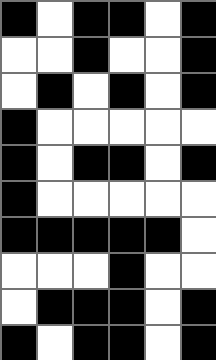[["black", "white", "black", "black", "white", "black"], ["white", "white", "black", "white", "white", "black"], ["white", "black", "white", "black", "white", "black"], ["black", "white", "white", "white", "white", "white"], ["black", "white", "black", "black", "white", "black"], ["black", "white", "white", "white", "white", "white"], ["black", "black", "black", "black", "black", "white"], ["white", "white", "white", "black", "white", "white"], ["white", "black", "black", "black", "white", "black"], ["black", "white", "black", "black", "white", "black"]]